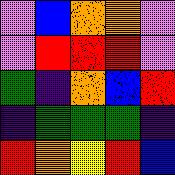[["violet", "blue", "orange", "orange", "violet"], ["violet", "red", "red", "red", "violet"], ["green", "indigo", "orange", "blue", "red"], ["indigo", "green", "green", "green", "indigo"], ["red", "orange", "yellow", "red", "blue"]]